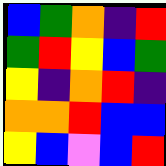[["blue", "green", "orange", "indigo", "red"], ["green", "red", "yellow", "blue", "green"], ["yellow", "indigo", "orange", "red", "indigo"], ["orange", "orange", "red", "blue", "blue"], ["yellow", "blue", "violet", "blue", "red"]]